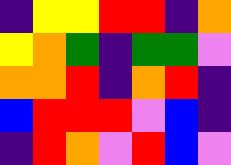[["indigo", "yellow", "yellow", "red", "red", "indigo", "orange"], ["yellow", "orange", "green", "indigo", "green", "green", "violet"], ["orange", "orange", "red", "indigo", "orange", "red", "indigo"], ["blue", "red", "red", "red", "violet", "blue", "indigo"], ["indigo", "red", "orange", "violet", "red", "blue", "violet"]]